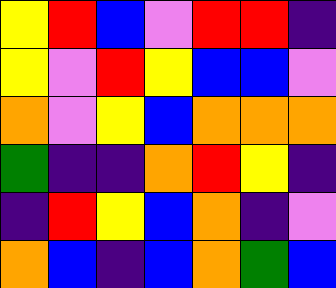[["yellow", "red", "blue", "violet", "red", "red", "indigo"], ["yellow", "violet", "red", "yellow", "blue", "blue", "violet"], ["orange", "violet", "yellow", "blue", "orange", "orange", "orange"], ["green", "indigo", "indigo", "orange", "red", "yellow", "indigo"], ["indigo", "red", "yellow", "blue", "orange", "indigo", "violet"], ["orange", "blue", "indigo", "blue", "orange", "green", "blue"]]